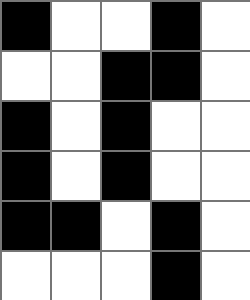[["black", "white", "white", "black", "white"], ["white", "white", "black", "black", "white"], ["black", "white", "black", "white", "white"], ["black", "white", "black", "white", "white"], ["black", "black", "white", "black", "white"], ["white", "white", "white", "black", "white"]]